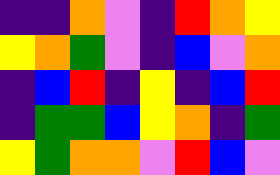[["indigo", "indigo", "orange", "violet", "indigo", "red", "orange", "yellow"], ["yellow", "orange", "green", "violet", "indigo", "blue", "violet", "orange"], ["indigo", "blue", "red", "indigo", "yellow", "indigo", "blue", "red"], ["indigo", "green", "green", "blue", "yellow", "orange", "indigo", "green"], ["yellow", "green", "orange", "orange", "violet", "red", "blue", "violet"]]